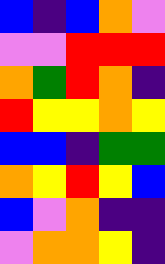[["blue", "indigo", "blue", "orange", "violet"], ["violet", "violet", "red", "red", "red"], ["orange", "green", "red", "orange", "indigo"], ["red", "yellow", "yellow", "orange", "yellow"], ["blue", "blue", "indigo", "green", "green"], ["orange", "yellow", "red", "yellow", "blue"], ["blue", "violet", "orange", "indigo", "indigo"], ["violet", "orange", "orange", "yellow", "indigo"]]